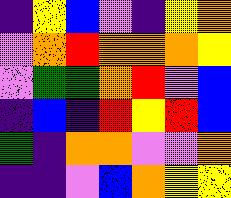[["indigo", "yellow", "blue", "violet", "indigo", "yellow", "orange"], ["violet", "orange", "red", "orange", "orange", "orange", "yellow"], ["violet", "green", "green", "orange", "red", "violet", "blue"], ["indigo", "blue", "indigo", "red", "yellow", "red", "blue"], ["green", "indigo", "orange", "orange", "violet", "violet", "orange"], ["indigo", "indigo", "violet", "blue", "orange", "yellow", "yellow"]]